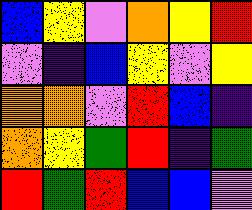[["blue", "yellow", "violet", "orange", "yellow", "red"], ["violet", "indigo", "blue", "yellow", "violet", "yellow"], ["orange", "orange", "violet", "red", "blue", "indigo"], ["orange", "yellow", "green", "red", "indigo", "green"], ["red", "green", "red", "blue", "blue", "violet"]]